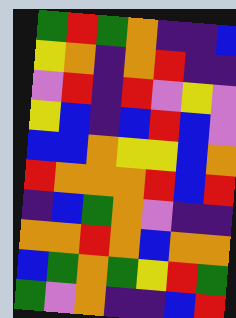[["green", "red", "green", "orange", "indigo", "indigo", "blue"], ["yellow", "orange", "indigo", "orange", "red", "indigo", "indigo"], ["violet", "red", "indigo", "red", "violet", "yellow", "violet"], ["yellow", "blue", "indigo", "blue", "red", "blue", "violet"], ["blue", "blue", "orange", "yellow", "yellow", "blue", "orange"], ["red", "orange", "orange", "orange", "red", "blue", "red"], ["indigo", "blue", "green", "orange", "violet", "indigo", "indigo"], ["orange", "orange", "red", "orange", "blue", "orange", "orange"], ["blue", "green", "orange", "green", "yellow", "red", "green"], ["green", "violet", "orange", "indigo", "indigo", "blue", "red"]]